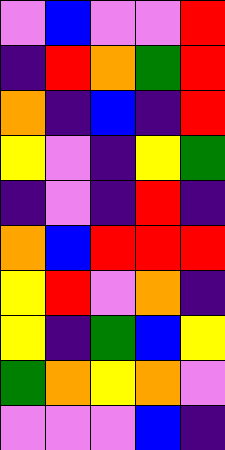[["violet", "blue", "violet", "violet", "red"], ["indigo", "red", "orange", "green", "red"], ["orange", "indigo", "blue", "indigo", "red"], ["yellow", "violet", "indigo", "yellow", "green"], ["indigo", "violet", "indigo", "red", "indigo"], ["orange", "blue", "red", "red", "red"], ["yellow", "red", "violet", "orange", "indigo"], ["yellow", "indigo", "green", "blue", "yellow"], ["green", "orange", "yellow", "orange", "violet"], ["violet", "violet", "violet", "blue", "indigo"]]